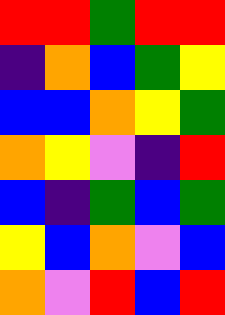[["red", "red", "green", "red", "red"], ["indigo", "orange", "blue", "green", "yellow"], ["blue", "blue", "orange", "yellow", "green"], ["orange", "yellow", "violet", "indigo", "red"], ["blue", "indigo", "green", "blue", "green"], ["yellow", "blue", "orange", "violet", "blue"], ["orange", "violet", "red", "blue", "red"]]